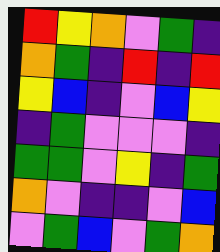[["red", "yellow", "orange", "violet", "green", "indigo"], ["orange", "green", "indigo", "red", "indigo", "red"], ["yellow", "blue", "indigo", "violet", "blue", "yellow"], ["indigo", "green", "violet", "violet", "violet", "indigo"], ["green", "green", "violet", "yellow", "indigo", "green"], ["orange", "violet", "indigo", "indigo", "violet", "blue"], ["violet", "green", "blue", "violet", "green", "orange"]]